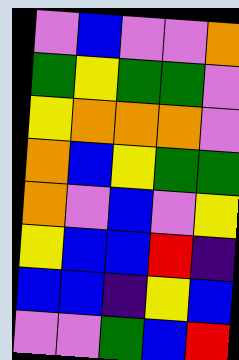[["violet", "blue", "violet", "violet", "orange"], ["green", "yellow", "green", "green", "violet"], ["yellow", "orange", "orange", "orange", "violet"], ["orange", "blue", "yellow", "green", "green"], ["orange", "violet", "blue", "violet", "yellow"], ["yellow", "blue", "blue", "red", "indigo"], ["blue", "blue", "indigo", "yellow", "blue"], ["violet", "violet", "green", "blue", "red"]]